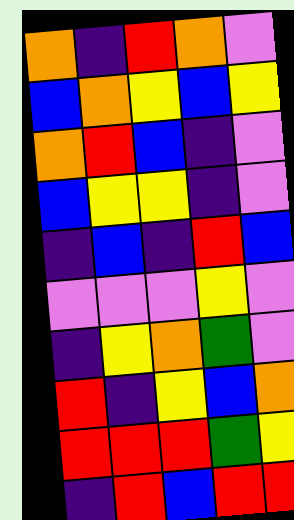[["orange", "indigo", "red", "orange", "violet"], ["blue", "orange", "yellow", "blue", "yellow"], ["orange", "red", "blue", "indigo", "violet"], ["blue", "yellow", "yellow", "indigo", "violet"], ["indigo", "blue", "indigo", "red", "blue"], ["violet", "violet", "violet", "yellow", "violet"], ["indigo", "yellow", "orange", "green", "violet"], ["red", "indigo", "yellow", "blue", "orange"], ["red", "red", "red", "green", "yellow"], ["indigo", "red", "blue", "red", "red"]]